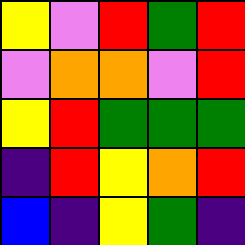[["yellow", "violet", "red", "green", "red"], ["violet", "orange", "orange", "violet", "red"], ["yellow", "red", "green", "green", "green"], ["indigo", "red", "yellow", "orange", "red"], ["blue", "indigo", "yellow", "green", "indigo"]]